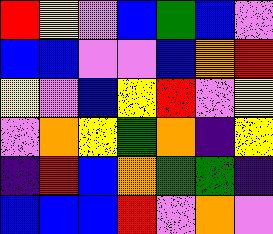[["red", "yellow", "violet", "blue", "green", "blue", "violet"], ["blue", "blue", "violet", "violet", "blue", "orange", "red"], ["yellow", "violet", "blue", "yellow", "red", "violet", "yellow"], ["violet", "orange", "yellow", "green", "orange", "indigo", "yellow"], ["indigo", "red", "blue", "orange", "green", "green", "indigo"], ["blue", "blue", "blue", "red", "violet", "orange", "violet"]]